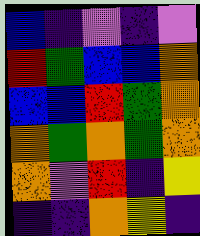[["blue", "indigo", "violet", "indigo", "violet"], ["red", "green", "blue", "blue", "orange"], ["blue", "blue", "red", "green", "orange"], ["orange", "green", "orange", "green", "orange"], ["orange", "violet", "red", "indigo", "yellow"], ["indigo", "indigo", "orange", "yellow", "indigo"]]